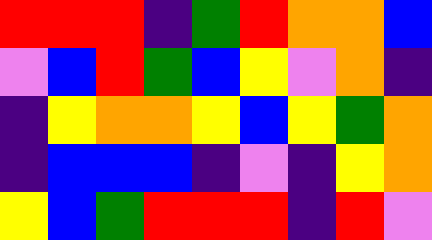[["red", "red", "red", "indigo", "green", "red", "orange", "orange", "blue"], ["violet", "blue", "red", "green", "blue", "yellow", "violet", "orange", "indigo"], ["indigo", "yellow", "orange", "orange", "yellow", "blue", "yellow", "green", "orange"], ["indigo", "blue", "blue", "blue", "indigo", "violet", "indigo", "yellow", "orange"], ["yellow", "blue", "green", "red", "red", "red", "indigo", "red", "violet"]]